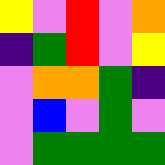[["yellow", "violet", "red", "violet", "orange"], ["indigo", "green", "red", "violet", "yellow"], ["violet", "orange", "orange", "green", "indigo"], ["violet", "blue", "violet", "green", "violet"], ["violet", "green", "green", "green", "green"]]